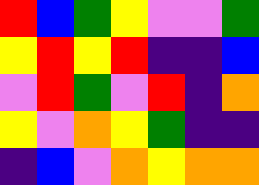[["red", "blue", "green", "yellow", "violet", "violet", "green"], ["yellow", "red", "yellow", "red", "indigo", "indigo", "blue"], ["violet", "red", "green", "violet", "red", "indigo", "orange"], ["yellow", "violet", "orange", "yellow", "green", "indigo", "indigo"], ["indigo", "blue", "violet", "orange", "yellow", "orange", "orange"]]